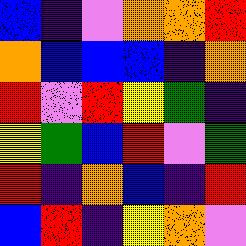[["blue", "indigo", "violet", "orange", "orange", "red"], ["orange", "blue", "blue", "blue", "indigo", "orange"], ["red", "violet", "red", "yellow", "green", "indigo"], ["yellow", "green", "blue", "red", "violet", "green"], ["red", "indigo", "orange", "blue", "indigo", "red"], ["blue", "red", "indigo", "yellow", "orange", "violet"]]